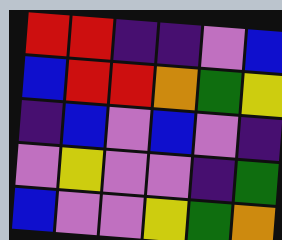[["red", "red", "indigo", "indigo", "violet", "blue"], ["blue", "red", "red", "orange", "green", "yellow"], ["indigo", "blue", "violet", "blue", "violet", "indigo"], ["violet", "yellow", "violet", "violet", "indigo", "green"], ["blue", "violet", "violet", "yellow", "green", "orange"]]